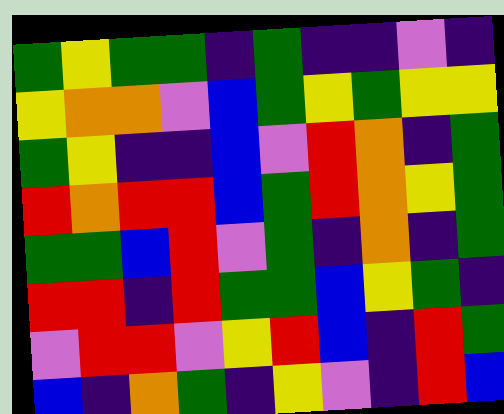[["green", "yellow", "green", "green", "indigo", "green", "indigo", "indigo", "violet", "indigo"], ["yellow", "orange", "orange", "violet", "blue", "green", "yellow", "green", "yellow", "yellow"], ["green", "yellow", "indigo", "indigo", "blue", "violet", "red", "orange", "indigo", "green"], ["red", "orange", "red", "red", "blue", "green", "red", "orange", "yellow", "green"], ["green", "green", "blue", "red", "violet", "green", "indigo", "orange", "indigo", "green"], ["red", "red", "indigo", "red", "green", "green", "blue", "yellow", "green", "indigo"], ["violet", "red", "red", "violet", "yellow", "red", "blue", "indigo", "red", "green"], ["blue", "indigo", "orange", "green", "indigo", "yellow", "violet", "indigo", "red", "blue"]]